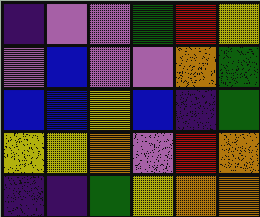[["indigo", "violet", "violet", "green", "red", "yellow"], ["violet", "blue", "violet", "violet", "orange", "green"], ["blue", "blue", "yellow", "blue", "indigo", "green"], ["yellow", "yellow", "orange", "violet", "red", "orange"], ["indigo", "indigo", "green", "yellow", "orange", "orange"]]